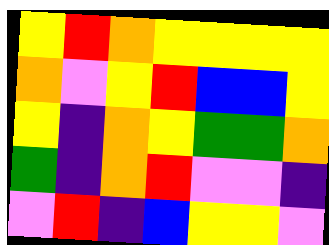[["yellow", "red", "orange", "yellow", "yellow", "yellow", "yellow"], ["orange", "violet", "yellow", "red", "blue", "blue", "yellow"], ["yellow", "indigo", "orange", "yellow", "green", "green", "orange"], ["green", "indigo", "orange", "red", "violet", "violet", "indigo"], ["violet", "red", "indigo", "blue", "yellow", "yellow", "violet"]]